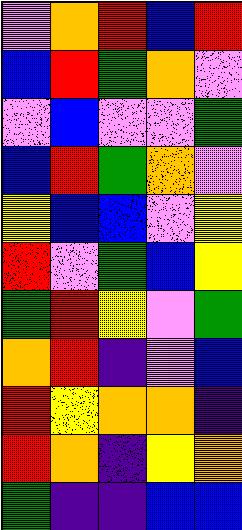[["violet", "orange", "red", "blue", "red"], ["blue", "red", "green", "orange", "violet"], ["violet", "blue", "violet", "violet", "green"], ["blue", "red", "green", "orange", "violet"], ["yellow", "blue", "blue", "violet", "yellow"], ["red", "violet", "green", "blue", "yellow"], ["green", "red", "yellow", "violet", "green"], ["orange", "red", "indigo", "violet", "blue"], ["red", "yellow", "orange", "orange", "indigo"], ["red", "orange", "indigo", "yellow", "orange"], ["green", "indigo", "indigo", "blue", "blue"]]